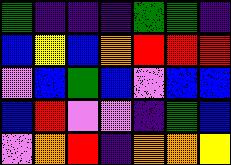[["green", "indigo", "indigo", "indigo", "green", "green", "indigo"], ["blue", "yellow", "blue", "orange", "red", "red", "red"], ["violet", "blue", "green", "blue", "violet", "blue", "blue"], ["blue", "red", "violet", "violet", "indigo", "green", "blue"], ["violet", "orange", "red", "indigo", "orange", "orange", "yellow"]]